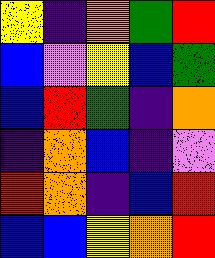[["yellow", "indigo", "orange", "green", "red"], ["blue", "violet", "yellow", "blue", "green"], ["blue", "red", "green", "indigo", "orange"], ["indigo", "orange", "blue", "indigo", "violet"], ["red", "orange", "indigo", "blue", "red"], ["blue", "blue", "yellow", "orange", "red"]]